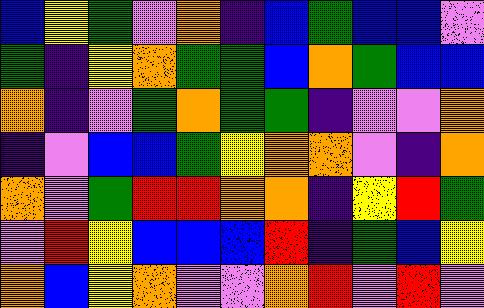[["blue", "yellow", "green", "violet", "orange", "indigo", "blue", "green", "blue", "blue", "violet"], ["green", "indigo", "yellow", "orange", "green", "green", "blue", "orange", "green", "blue", "blue"], ["orange", "indigo", "violet", "green", "orange", "green", "green", "indigo", "violet", "violet", "orange"], ["indigo", "violet", "blue", "blue", "green", "yellow", "orange", "orange", "violet", "indigo", "orange"], ["orange", "violet", "green", "red", "red", "orange", "orange", "indigo", "yellow", "red", "green"], ["violet", "red", "yellow", "blue", "blue", "blue", "red", "indigo", "green", "blue", "yellow"], ["orange", "blue", "yellow", "orange", "violet", "violet", "orange", "red", "violet", "red", "violet"]]